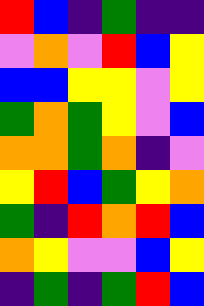[["red", "blue", "indigo", "green", "indigo", "indigo"], ["violet", "orange", "violet", "red", "blue", "yellow"], ["blue", "blue", "yellow", "yellow", "violet", "yellow"], ["green", "orange", "green", "yellow", "violet", "blue"], ["orange", "orange", "green", "orange", "indigo", "violet"], ["yellow", "red", "blue", "green", "yellow", "orange"], ["green", "indigo", "red", "orange", "red", "blue"], ["orange", "yellow", "violet", "violet", "blue", "yellow"], ["indigo", "green", "indigo", "green", "red", "blue"]]